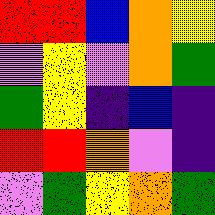[["red", "red", "blue", "orange", "yellow"], ["violet", "yellow", "violet", "orange", "green"], ["green", "yellow", "indigo", "blue", "indigo"], ["red", "red", "orange", "violet", "indigo"], ["violet", "green", "yellow", "orange", "green"]]